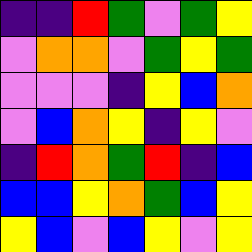[["indigo", "indigo", "red", "green", "violet", "green", "yellow"], ["violet", "orange", "orange", "violet", "green", "yellow", "green"], ["violet", "violet", "violet", "indigo", "yellow", "blue", "orange"], ["violet", "blue", "orange", "yellow", "indigo", "yellow", "violet"], ["indigo", "red", "orange", "green", "red", "indigo", "blue"], ["blue", "blue", "yellow", "orange", "green", "blue", "yellow"], ["yellow", "blue", "violet", "blue", "yellow", "violet", "yellow"]]